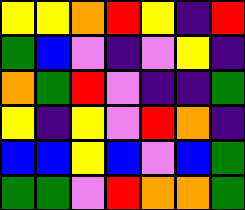[["yellow", "yellow", "orange", "red", "yellow", "indigo", "red"], ["green", "blue", "violet", "indigo", "violet", "yellow", "indigo"], ["orange", "green", "red", "violet", "indigo", "indigo", "green"], ["yellow", "indigo", "yellow", "violet", "red", "orange", "indigo"], ["blue", "blue", "yellow", "blue", "violet", "blue", "green"], ["green", "green", "violet", "red", "orange", "orange", "green"]]